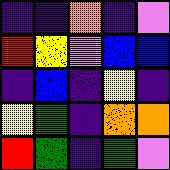[["indigo", "indigo", "orange", "indigo", "violet"], ["red", "yellow", "violet", "blue", "blue"], ["indigo", "blue", "indigo", "yellow", "indigo"], ["yellow", "green", "indigo", "orange", "orange"], ["red", "green", "indigo", "green", "violet"]]